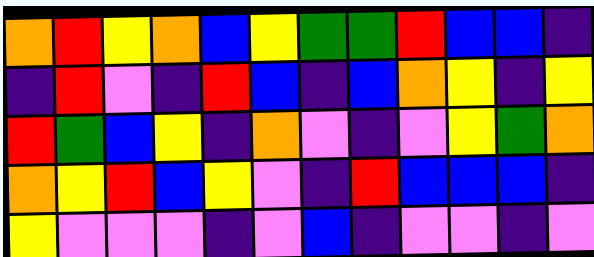[["orange", "red", "yellow", "orange", "blue", "yellow", "green", "green", "red", "blue", "blue", "indigo"], ["indigo", "red", "violet", "indigo", "red", "blue", "indigo", "blue", "orange", "yellow", "indigo", "yellow"], ["red", "green", "blue", "yellow", "indigo", "orange", "violet", "indigo", "violet", "yellow", "green", "orange"], ["orange", "yellow", "red", "blue", "yellow", "violet", "indigo", "red", "blue", "blue", "blue", "indigo"], ["yellow", "violet", "violet", "violet", "indigo", "violet", "blue", "indigo", "violet", "violet", "indigo", "violet"]]